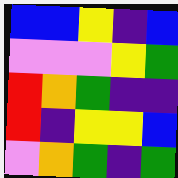[["blue", "blue", "yellow", "indigo", "blue"], ["violet", "violet", "violet", "yellow", "green"], ["red", "orange", "green", "indigo", "indigo"], ["red", "indigo", "yellow", "yellow", "blue"], ["violet", "orange", "green", "indigo", "green"]]